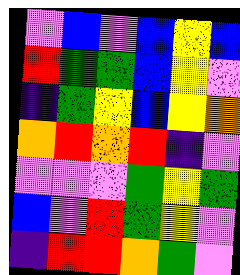[["violet", "blue", "violet", "blue", "yellow", "blue"], ["red", "green", "green", "blue", "yellow", "violet"], ["indigo", "green", "yellow", "blue", "yellow", "orange"], ["orange", "red", "orange", "red", "indigo", "violet"], ["violet", "violet", "violet", "green", "yellow", "green"], ["blue", "violet", "red", "green", "yellow", "violet"], ["indigo", "red", "red", "orange", "green", "violet"]]